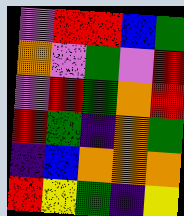[["violet", "red", "red", "blue", "green"], ["orange", "violet", "green", "violet", "red"], ["violet", "red", "green", "orange", "red"], ["red", "green", "indigo", "orange", "green"], ["indigo", "blue", "orange", "orange", "orange"], ["red", "yellow", "green", "indigo", "yellow"]]